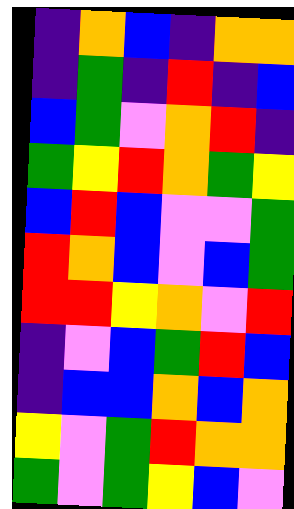[["indigo", "orange", "blue", "indigo", "orange", "orange"], ["indigo", "green", "indigo", "red", "indigo", "blue"], ["blue", "green", "violet", "orange", "red", "indigo"], ["green", "yellow", "red", "orange", "green", "yellow"], ["blue", "red", "blue", "violet", "violet", "green"], ["red", "orange", "blue", "violet", "blue", "green"], ["red", "red", "yellow", "orange", "violet", "red"], ["indigo", "violet", "blue", "green", "red", "blue"], ["indigo", "blue", "blue", "orange", "blue", "orange"], ["yellow", "violet", "green", "red", "orange", "orange"], ["green", "violet", "green", "yellow", "blue", "violet"]]